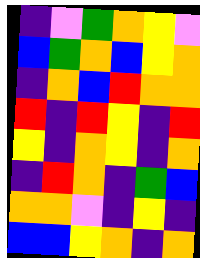[["indigo", "violet", "green", "orange", "yellow", "violet"], ["blue", "green", "orange", "blue", "yellow", "orange"], ["indigo", "orange", "blue", "red", "orange", "orange"], ["red", "indigo", "red", "yellow", "indigo", "red"], ["yellow", "indigo", "orange", "yellow", "indigo", "orange"], ["indigo", "red", "orange", "indigo", "green", "blue"], ["orange", "orange", "violet", "indigo", "yellow", "indigo"], ["blue", "blue", "yellow", "orange", "indigo", "orange"]]